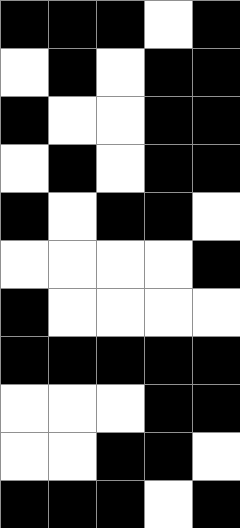[["black", "black", "black", "white", "black"], ["white", "black", "white", "black", "black"], ["black", "white", "white", "black", "black"], ["white", "black", "white", "black", "black"], ["black", "white", "black", "black", "white"], ["white", "white", "white", "white", "black"], ["black", "white", "white", "white", "white"], ["black", "black", "black", "black", "black"], ["white", "white", "white", "black", "black"], ["white", "white", "black", "black", "white"], ["black", "black", "black", "white", "black"]]